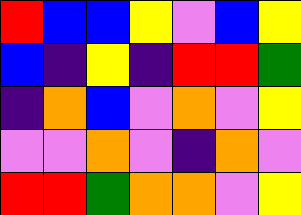[["red", "blue", "blue", "yellow", "violet", "blue", "yellow"], ["blue", "indigo", "yellow", "indigo", "red", "red", "green"], ["indigo", "orange", "blue", "violet", "orange", "violet", "yellow"], ["violet", "violet", "orange", "violet", "indigo", "orange", "violet"], ["red", "red", "green", "orange", "orange", "violet", "yellow"]]